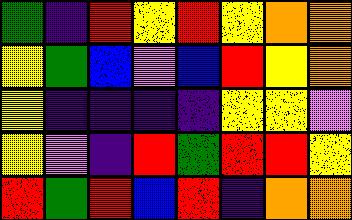[["green", "indigo", "red", "yellow", "red", "yellow", "orange", "orange"], ["yellow", "green", "blue", "violet", "blue", "red", "yellow", "orange"], ["yellow", "indigo", "indigo", "indigo", "indigo", "yellow", "yellow", "violet"], ["yellow", "violet", "indigo", "red", "green", "red", "red", "yellow"], ["red", "green", "red", "blue", "red", "indigo", "orange", "orange"]]